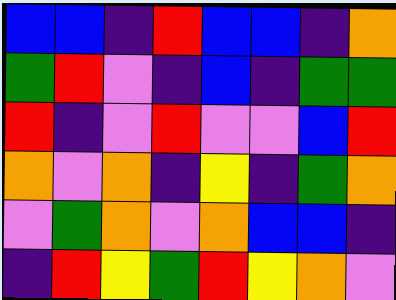[["blue", "blue", "indigo", "red", "blue", "blue", "indigo", "orange"], ["green", "red", "violet", "indigo", "blue", "indigo", "green", "green"], ["red", "indigo", "violet", "red", "violet", "violet", "blue", "red"], ["orange", "violet", "orange", "indigo", "yellow", "indigo", "green", "orange"], ["violet", "green", "orange", "violet", "orange", "blue", "blue", "indigo"], ["indigo", "red", "yellow", "green", "red", "yellow", "orange", "violet"]]